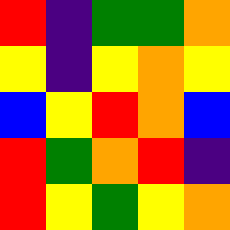[["red", "indigo", "green", "green", "orange"], ["yellow", "indigo", "yellow", "orange", "yellow"], ["blue", "yellow", "red", "orange", "blue"], ["red", "green", "orange", "red", "indigo"], ["red", "yellow", "green", "yellow", "orange"]]